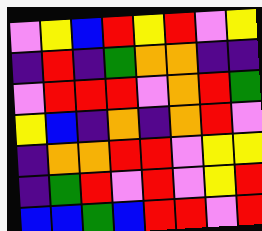[["violet", "yellow", "blue", "red", "yellow", "red", "violet", "yellow"], ["indigo", "red", "indigo", "green", "orange", "orange", "indigo", "indigo"], ["violet", "red", "red", "red", "violet", "orange", "red", "green"], ["yellow", "blue", "indigo", "orange", "indigo", "orange", "red", "violet"], ["indigo", "orange", "orange", "red", "red", "violet", "yellow", "yellow"], ["indigo", "green", "red", "violet", "red", "violet", "yellow", "red"], ["blue", "blue", "green", "blue", "red", "red", "violet", "red"]]